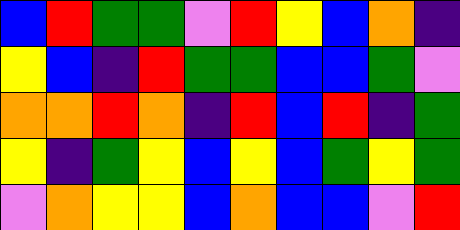[["blue", "red", "green", "green", "violet", "red", "yellow", "blue", "orange", "indigo"], ["yellow", "blue", "indigo", "red", "green", "green", "blue", "blue", "green", "violet"], ["orange", "orange", "red", "orange", "indigo", "red", "blue", "red", "indigo", "green"], ["yellow", "indigo", "green", "yellow", "blue", "yellow", "blue", "green", "yellow", "green"], ["violet", "orange", "yellow", "yellow", "blue", "orange", "blue", "blue", "violet", "red"]]